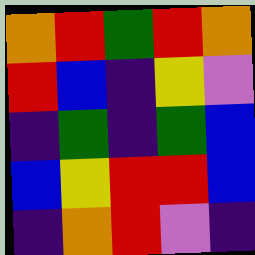[["orange", "red", "green", "red", "orange"], ["red", "blue", "indigo", "yellow", "violet"], ["indigo", "green", "indigo", "green", "blue"], ["blue", "yellow", "red", "red", "blue"], ["indigo", "orange", "red", "violet", "indigo"]]